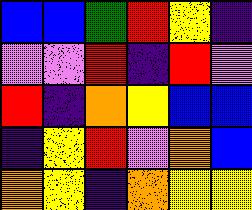[["blue", "blue", "green", "red", "yellow", "indigo"], ["violet", "violet", "red", "indigo", "red", "violet"], ["red", "indigo", "orange", "yellow", "blue", "blue"], ["indigo", "yellow", "red", "violet", "orange", "blue"], ["orange", "yellow", "indigo", "orange", "yellow", "yellow"]]